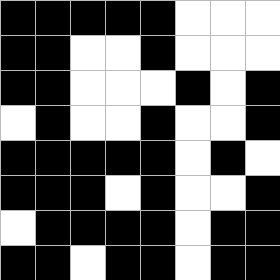[["black", "black", "black", "black", "black", "white", "white", "white"], ["black", "black", "white", "white", "black", "white", "white", "white"], ["black", "black", "white", "white", "white", "black", "white", "black"], ["white", "black", "white", "white", "black", "white", "white", "black"], ["black", "black", "black", "black", "black", "white", "black", "white"], ["black", "black", "black", "white", "black", "white", "white", "black"], ["white", "black", "black", "black", "black", "white", "black", "black"], ["black", "black", "white", "black", "black", "white", "black", "black"]]